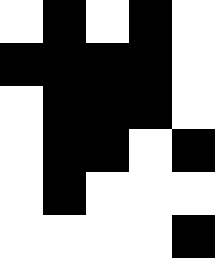[["white", "black", "white", "black", "white"], ["black", "black", "black", "black", "white"], ["white", "black", "black", "black", "white"], ["white", "black", "black", "white", "black"], ["white", "black", "white", "white", "white"], ["white", "white", "white", "white", "black"]]